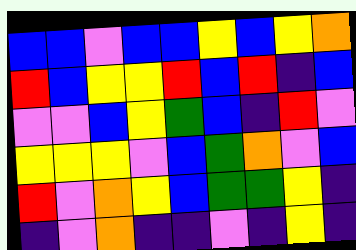[["blue", "blue", "violet", "blue", "blue", "yellow", "blue", "yellow", "orange"], ["red", "blue", "yellow", "yellow", "red", "blue", "red", "indigo", "blue"], ["violet", "violet", "blue", "yellow", "green", "blue", "indigo", "red", "violet"], ["yellow", "yellow", "yellow", "violet", "blue", "green", "orange", "violet", "blue"], ["red", "violet", "orange", "yellow", "blue", "green", "green", "yellow", "indigo"], ["indigo", "violet", "orange", "indigo", "indigo", "violet", "indigo", "yellow", "indigo"]]